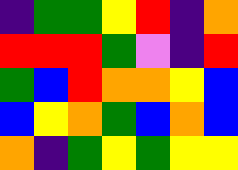[["indigo", "green", "green", "yellow", "red", "indigo", "orange"], ["red", "red", "red", "green", "violet", "indigo", "red"], ["green", "blue", "red", "orange", "orange", "yellow", "blue"], ["blue", "yellow", "orange", "green", "blue", "orange", "blue"], ["orange", "indigo", "green", "yellow", "green", "yellow", "yellow"]]